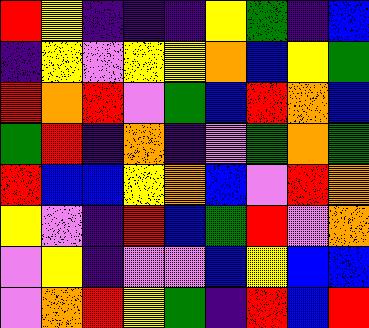[["red", "yellow", "indigo", "indigo", "indigo", "yellow", "green", "indigo", "blue"], ["indigo", "yellow", "violet", "yellow", "yellow", "orange", "blue", "yellow", "green"], ["red", "orange", "red", "violet", "green", "blue", "red", "orange", "blue"], ["green", "red", "indigo", "orange", "indigo", "violet", "green", "orange", "green"], ["red", "blue", "blue", "yellow", "orange", "blue", "violet", "red", "orange"], ["yellow", "violet", "indigo", "red", "blue", "green", "red", "violet", "orange"], ["violet", "yellow", "indigo", "violet", "violet", "blue", "yellow", "blue", "blue"], ["violet", "orange", "red", "yellow", "green", "indigo", "red", "blue", "red"]]